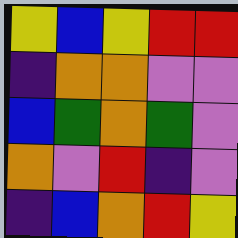[["yellow", "blue", "yellow", "red", "red"], ["indigo", "orange", "orange", "violet", "violet"], ["blue", "green", "orange", "green", "violet"], ["orange", "violet", "red", "indigo", "violet"], ["indigo", "blue", "orange", "red", "yellow"]]